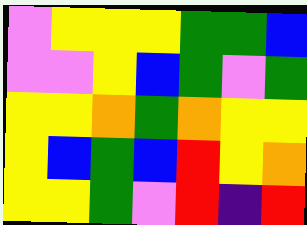[["violet", "yellow", "yellow", "yellow", "green", "green", "blue"], ["violet", "violet", "yellow", "blue", "green", "violet", "green"], ["yellow", "yellow", "orange", "green", "orange", "yellow", "yellow"], ["yellow", "blue", "green", "blue", "red", "yellow", "orange"], ["yellow", "yellow", "green", "violet", "red", "indigo", "red"]]